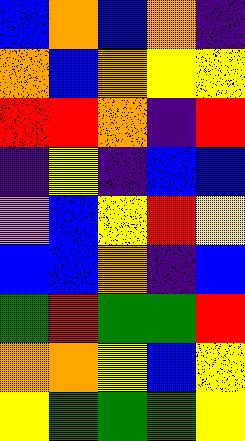[["blue", "orange", "blue", "orange", "indigo"], ["orange", "blue", "orange", "yellow", "yellow"], ["red", "red", "orange", "indigo", "red"], ["indigo", "yellow", "indigo", "blue", "blue"], ["violet", "blue", "yellow", "red", "yellow"], ["blue", "blue", "orange", "indigo", "blue"], ["green", "red", "green", "green", "red"], ["orange", "orange", "yellow", "blue", "yellow"], ["yellow", "green", "green", "green", "yellow"]]